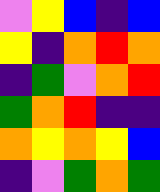[["violet", "yellow", "blue", "indigo", "blue"], ["yellow", "indigo", "orange", "red", "orange"], ["indigo", "green", "violet", "orange", "red"], ["green", "orange", "red", "indigo", "indigo"], ["orange", "yellow", "orange", "yellow", "blue"], ["indigo", "violet", "green", "orange", "green"]]